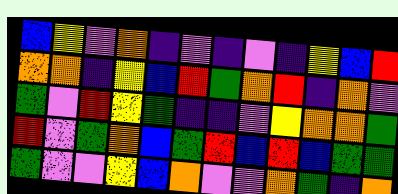[["blue", "yellow", "violet", "orange", "indigo", "violet", "indigo", "violet", "indigo", "yellow", "blue", "red"], ["orange", "orange", "indigo", "yellow", "blue", "red", "green", "orange", "red", "indigo", "orange", "violet"], ["green", "violet", "red", "yellow", "green", "indigo", "indigo", "violet", "yellow", "orange", "orange", "green"], ["red", "violet", "green", "orange", "blue", "green", "red", "blue", "red", "blue", "green", "green"], ["green", "violet", "violet", "yellow", "blue", "orange", "violet", "violet", "orange", "green", "indigo", "orange"]]